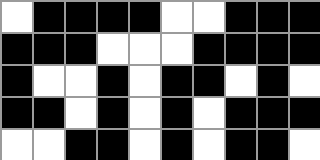[["white", "black", "black", "black", "black", "white", "white", "black", "black", "black"], ["black", "black", "black", "white", "white", "white", "black", "black", "black", "black"], ["black", "white", "white", "black", "white", "black", "black", "white", "black", "white"], ["black", "black", "white", "black", "white", "black", "white", "black", "black", "black"], ["white", "white", "black", "black", "white", "black", "white", "black", "black", "white"]]